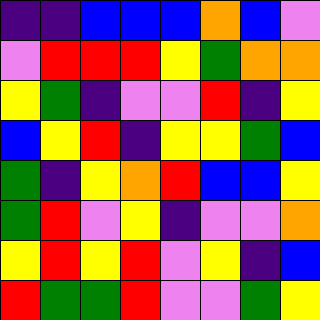[["indigo", "indigo", "blue", "blue", "blue", "orange", "blue", "violet"], ["violet", "red", "red", "red", "yellow", "green", "orange", "orange"], ["yellow", "green", "indigo", "violet", "violet", "red", "indigo", "yellow"], ["blue", "yellow", "red", "indigo", "yellow", "yellow", "green", "blue"], ["green", "indigo", "yellow", "orange", "red", "blue", "blue", "yellow"], ["green", "red", "violet", "yellow", "indigo", "violet", "violet", "orange"], ["yellow", "red", "yellow", "red", "violet", "yellow", "indigo", "blue"], ["red", "green", "green", "red", "violet", "violet", "green", "yellow"]]